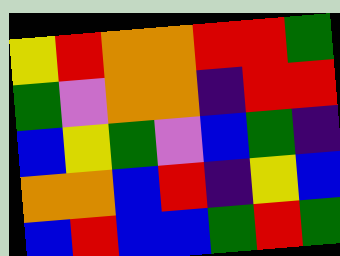[["yellow", "red", "orange", "orange", "red", "red", "green"], ["green", "violet", "orange", "orange", "indigo", "red", "red"], ["blue", "yellow", "green", "violet", "blue", "green", "indigo"], ["orange", "orange", "blue", "red", "indigo", "yellow", "blue"], ["blue", "red", "blue", "blue", "green", "red", "green"]]